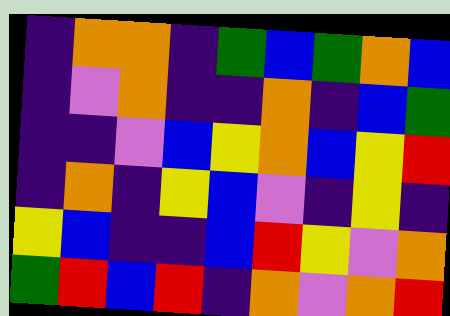[["indigo", "orange", "orange", "indigo", "green", "blue", "green", "orange", "blue"], ["indigo", "violet", "orange", "indigo", "indigo", "orange", "indigo", "blue", "green"], ["indigo", "indigo", "violet", "blue", "yellow", "orange", "blue", "yellow", "red"], ["indigo", "orange", "indigo", "yellow", "blue", "violet", "indigo", "yellow", "indigo"], ["yellow", "blue", "indigo", "indigo", "blue", "red", "yellow", "violet", "orange"], ["green", "red", "blue", "red", "indigo", "orange", "violet", "orange", "red"]]